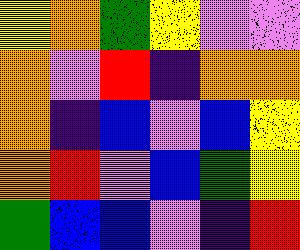[["yellow", "orange", "green", "yellow", "violet", "violet"], ["orange", "violet", "red", "indigo", "orange", "orange"], ["orange", "indigo", "blue", "violet", "blue", "yellow"], ["orange", "red", "violet", "blue", "green", "yellow"], ["green", "blue", "blue", "violet", "indigo", "red"]]